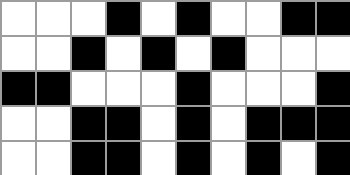[["white", "white", "white", "black", "white", "black", "white", "white", "black", "black"], ["white", "white", "black", "white", "black", "white", "black", "white", "white", "white"], ["black", "black", "white", "white", "white", "black", "white", "white", "white", "black"], ["white", "white", "black", "black", "white", "black", "white", "black", "black", "black"], ["white", "white", "black", "black", "white", "black", "white", "black", "white", "black"]]